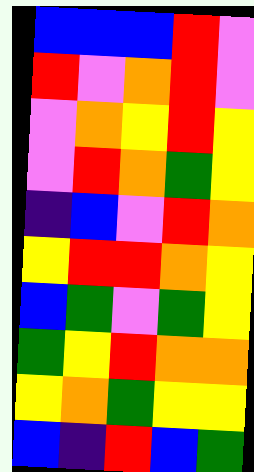[["blue", "blue", "blue", "red", "violet"], ["red", "violet", "orange", "red", "violet"], ["violet", "orange", "yellow", "red", "yellow"], ["violet", "red", "orange", "green", "yellow"], ["indigo", "blue", "violet", "red", "orange"], ["yellow", "red", "red", "orange", "yellow"], ["blue", "green", "violet", "green", "yellow"], ["green", "yellow", "red", "orange", "orange"], ["yellow", "orange", "green", "yellow", "yellow"], ["blue", "indigo", "red", "blue", "green"]]